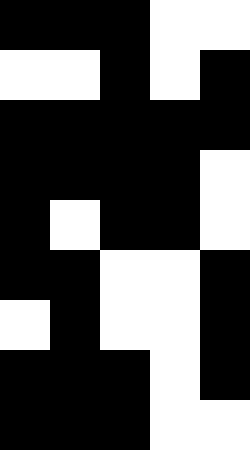[["black", "black", "black", "white", "white"], ["white", "white", "black", "white", "black"], ["black", "black", "black", "black", "black"], ["black", "black", "black", "black", "white"], ["black", "white", "black", "black", "white"], ["black", "black", "white", "white", "black"], ["white", "black", "white", "white", "black"], ["black", "black", "black", "white", "black"], ["black", "black", "black", "white", "white"]]